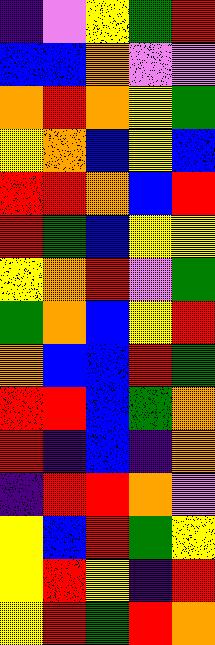[["indigo", "violet", "yellow", "green", "red"], ["blue", "blue", "orange", "violet", "violet"], ["orange", "red", "orange", "yellow", "green"], ["yellow", "orange", "blue", "yellow", "blue"], ["red", "red", "orange", "blue", "red"], ["red", "green", "blue", "yellow", "yellow"], ["yellow", "orange", "red", "violet", "green"], ["green", "orange", "blue", "yellow", "red"], ["orange", "blue", "blue", "red", "green"], ["red", "red", "blue", "green", "orange"], ["red", "indigo", "blue", "indigo", "orange"], ["indigo", "red", "red", "orange", "violet"], ["yellow", "blue", "red", "green", "yellow"], ["yellow", "red", "yellow", "indigo", "red"], ["yellow", "red", "green", "red", "orange"]]